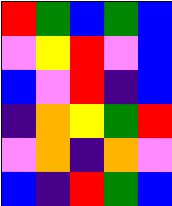[["red", "green", "blue", "green", "blue"], ["violet", "yellow", "red", "violet", "blue"], ["blue", "violet", "red", "indigo", "blue"], ["indigo", "orange", "yellow", "green", "red"], ["violet", "orange", "indigo", "orange", "violet"], ["blue", "indigo", "red", "green", "blue"]]